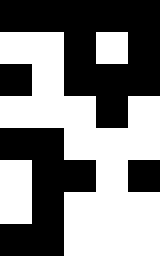[["black", "black", "black", "black", "black"], ["white", "white", "black", "white", "black"], ["black", "white", "black", "black", "black"], ["white", "white", "white", "black", "white"], ["black", "black", "white", "white", "white"], ["white", "black", "black", "white", "black"], ["white", "black", "white", "white", "white"], ["black", "black", "white", "white", "white"]]